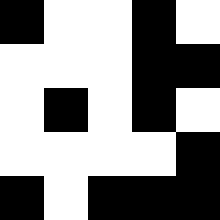[["black", "white", "white", "black", "white"], ["white", "white", "white", "black", "black"], ["white", "black", "white", "black", "white"], ["white", "white", "white", "white", "black"], ["black", "white", "black", "black", "black"]]